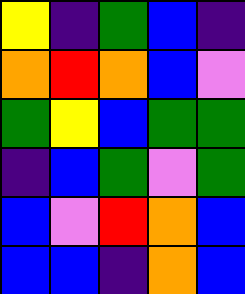[["yellow", "indigo", "green", "blue", "indigo"], ["orange", "red", "orange", "blue", "violet"], ["green", "yellow", "blue", "green", "green"], ["indigo", "blue", "green", "violet", "green"], ["blue", "violet", "red", "orange", "blue"], ["blue", "blue", "indigo", "orange", "blue"]]